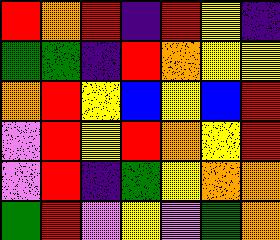[["red", "orange", "red", "indigo", "red", "yellow", "indigo"], ["green", "green", "indigo", "red", "orange", "yellow", "yellow"], ["orange", "red", "yellow", "blue", "yellow", "blue", "red"], ["violet", "red", "yellow", "red", "orange", "yellow", "red"], ["violet", "red", "indigo", "green", "yellow", "orange", "orange"], ["green", "red", "violet", "yellow", "violet", "green", "orange"]]